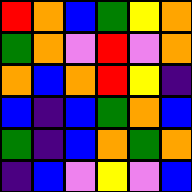[["red", "orange", "blue", "green", "yellow", "orange"], ["green", "orange", "violet", "red", "violet", "orange"], ["orange", "blue", "orange", "red", "yellow", "indigo"], ["blue", "indigo", "blue", "green", "orange", "blue"], ["green", "indigo", "blue", "orange", "green", "orange"], ["indigo", "blue", "violet", "yellow", "violet", "blue"]]